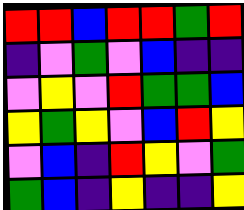[["red", "red", "blue", "red", "red", "green", "red"], ["indigo", "violet", "green", "violet", "blue", "indigo", "indigo"], ["violet", "yellow", "violet", "red", "green", "green", "blue"], ["yellow", "green", "yellow", "violet", "blue", "red", "yellow"], ["violet", "blue", "indigo", "red", "yellow", "violet", "green"], ["green", "blue", "indigo", "yellow", "indigo", "indigo", "yellow"]]